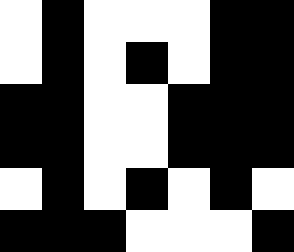[["white", "black", "white", "white", "white", "black", "black"], ["white", "black", "white", "black", "white", "black", "black"], ["black", "black", "white", "white", "black", "black", "black"], ["black", "black", "white", "white", "black", "black", "black"], ["white", "black", "white", "black", "white", "black", "white"], ["black", "black", "black", "white", "white", "white", "black"]]